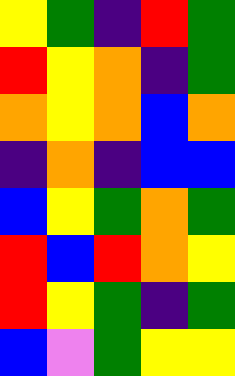[["yellow", "green", "indigo", "red", "green"], ["red", "yellow", "orange", "indigo", "green"], ["orange", "yellow", "orange", "blue", "orange"], ["indigo", "orange", "indigo", "blue", "blue"], ["blue", "yellow", "green", "orange", "green"], ["red", "blue", "red", "orange", "yellow"], ["red", "yellow", "green", "indigo", "green"], ["blue", "violet", "green", "yellow", "yellow"]]